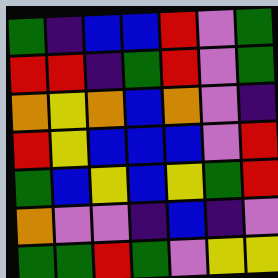[["green", "indigo", "blue", "blue", "red", "violet", "green"], ["red", "red", "indigo", "green", "red", "violet", "green"], ["orange", "yellow", "orange", "blue", "orange", "violet", "indigo"], ["red", "yellow", "blue", "blue", "blue", "violet", "red"], ["green", "blue", "yellow", "blue", "yellow", "green", "red"], ["orange", "violet", "violet", "indigo", "blue", "indigo", "violet"], ["green", "green", "red", "green", "violet", "yellow", "yellow"]]